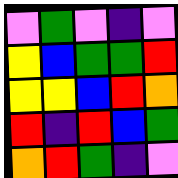[["violet", "green", "violet", "indigo", "violet"], ["yellow", "blue", "green", "green", "red"], ["yellow", "yellow", "blue", "red", "orange"], ["red", "indigo", "red", "blue", "green"], ["orange", "red", "green", "indigo", "violet"]]